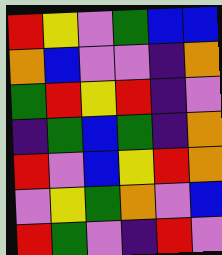[["red", "yellow", "violet", "green", "blue", "blue"], ["orange", "blue", "violet", "violet", "indigo", "orange"], ["green", "red", "yellow", "red", "indigo", "violet"], ["indigo", "green", "blue", "green", "indigo", "orange"], ["red", "violet", "blue", "yellow", "red", "orange"], ["violet", "yellow", "green", "orange", "violet", "blue"], ["red", "green", "violet", "indigo", "red", "violet"]]